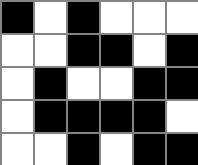[["black", "white", "black", "white", "white", "white"], ["white", "white", "black", "black", "white", "black"], ["white", "black", "white", "white", "black", "black"], ["white", "black", "black", "black", "black", "white"], ["white", "white", "black", "white", "black", "black"]]